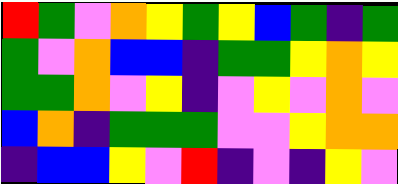[["red", "green", "violet", "orange", "yellow", "green", "yellow", "blue", "green", "indigo", "green"], ["green", "violet", "orange", "blue", "blue", "indigo", "green", "green", "yellow", "orange", "yellow"], ["green", "green", "orange", "violet", "yellow", "indigo", "violet", "yellow", "violet", "orange", "violet"], ["blue", "orange", "indigo", "green", "green", "green", "violet", "violet", "yellow", "orange", "orange"], ["indigo", "blue", "blue", "yellow", "violet", "red", "indigo", "violet", "indigo", "yellow", "violet"]]